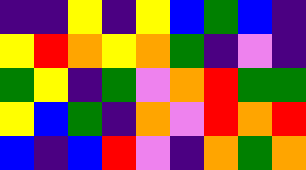[["indigo", "indigo", "yellow", "indigo", "yellow", "blue", "green", "blue", "indigo"], ["yellow", "red", "orange", "yellow", "orange", "green", "indigo", "violet", "indigo"], ["green", "yellow", "indigo", "green", "violet", "orange", "red", "green", "green"], ["yellow", "blue", "green", "indigo", "orange", "violet", "red", "orange", "red"], ["blue", "indigo", "blue", "red", "violet", "indigo", "orange", "green", "orange"]]